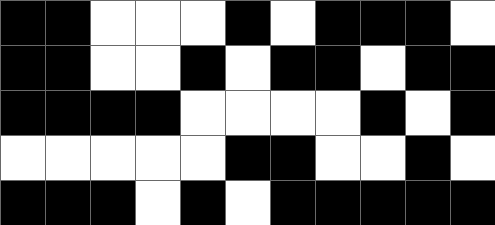[["black", "black", "white", "white", "white", "black", "white", "black", "black", "black", "white"], ["black", "black", "white", "white", "black", "white", "black", "black", "white", "black", "black"], ["black", "black", "black", "black", "white", "white", "white", "white", "black", "white", "black"], ["white", "white", "white", "white", "white", "black", "black", "white", "white", "black", "white"], ["black", "black", "black", "white", "black", "white", "black", "black", "black", "black", "black"]]